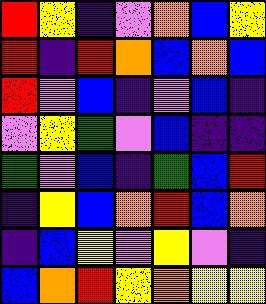[["red", "yellow", "indigo", "violet", "orange", "blue", "yellow"], ["red", "indigo", "red", "orange", "blue", "orange", "blue"], ["red", "violet", "blue", "indigo", "violet", "blue", "indigo"], ["violet", "yellow", "green", "violet", "blue", "indigo", "indigo"], ["green", "violet", "blue", "indigo", "green", "blue", "red"], ["indigo", "yellow", "blue", "orange", "red", "blue", "orange"], ["indigo", "blue", "yellow", "violet", "yellow", "violet", "indigo"], ["blue", "orange", "red", "yellow", "orange", "yellow", "yellow"]]